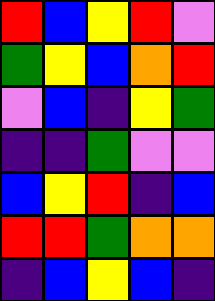[["red", "blue", "yellow", "red", "violet"], ["green", "yellow", "blue", "orange", "red"], ["violet", "blue", "indigo", "yellow", "green"], ["indigo", "indigo", "green", "violet", "violet"], ["blue", "yellow", "red", "indigo", "blue"], ["red", "red", "green", "orange", "orange"], ["indigo", "blue", "yellow", "blue", "indigo"]]